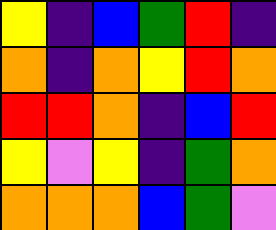[["yellow", "indigo", "blue", "green", "red", "indigo"], ["orange", "indigo", "orange", "yellow", "red", "orange"], ["red", "red", "orange", "indigo", "blue", "red"], ["yellow", "violet", "yellow", "indigo", "green", "orange"], ["orange", "orange", "orange", "blue", "green", "violet"]]